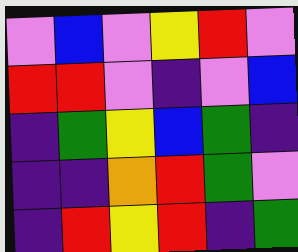[["violet", "blue", "violet", "yellow", "red", "violet"], ["red", "red", "violet", "indigo", "violet", "blue"], ["indigo", "green", "yellow", "blue", "green", "indigo"], ["indigo", "indigo", "orange", "red", "green", "violet"], ["indigo", "red", "yellow", "red", "indigo", "green"]]